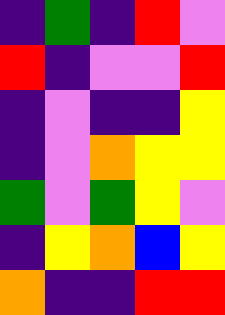[["indigo", "green", "indigo", "red", "violet"], ["red", "indigo", "violet", "violet", "red"], ["indigo", "violet", "indigo", "indigo", "yellow"], ["indigo", "violet", "orange", "yellow", "yellow"], ["green", "violet", "green", "yellow", "violet"], ["indigo", "yellow", "orange", "blue", "yellow"], ["orange", "indigo", "indigo", "red", "red"]]